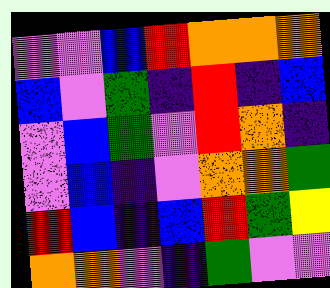[["violet", "violet", "blue", "red", "orange", "orange", "orange"], ["blue", "violet", "green", "indigo", "red", "indigo", "blue"], ["violet", "blue", "green", "violet", "red", "orange", "indigo"], ["violet", "blue", "indigo", "violet", "orange", "orange", "green"], ["red", "blue", "indigo", "blue", "red", "green", "yellow"], ["orange", "orange", "violet", "indigo", "green", "violet", "violet"]]